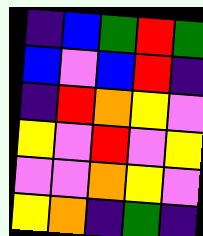[["indigo", "blue", "green", "red", "green"], ["blue", "violet", "blue", "red", "indigo"], ["indigo", "red", "orange", "yellow", "violet"], ["yellow", "violet", "red", "violet", "yellow"], ["violet", "violet", "orange", "yellow", "violet"], ["yellow", "orange", "indigo", "green", "indigo"]]